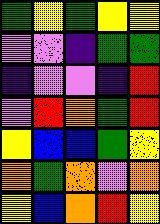[["green", "yellow", "green", "yellow", "yellow"], ["violet", "violet", "indigo", "green", "green"], ["indigo", "violet", "violet", "indigo", "red"], ["violet", "red", "orange", "green", "red"], ["yellow", "blue", "blue", "green", "yellow"], ["orange", "green", "orange", "violet", "orange"], ["yellow", "blue", "orange", "red", "yellow"]]